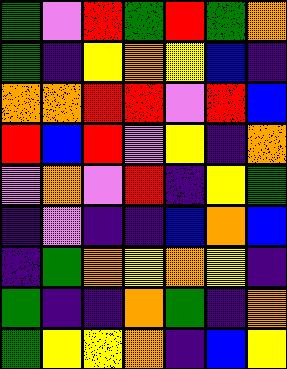[["green", "violet", "red", "green", "red", "green", "orange"], ["green", "indigo", "yellow", "orange", "yellow", "blue", "indigo"], ["orange", "orange", "red", "red", "violet", "red", "blue"], ["red", "blue", "red", "violet", "yellow", "indigo", "orange"], ["violet", "orange", "violet", "red", "indigo", "yellow", "green"], ["indigo", "violet", "indigo", "indigo", "blue", "orange", "blue"], ["indigo", "green", "orange", "yellow", "orange", "yellow", "indigo"], ["green", "indigo", "indigo", "orange", "green", "indigo", "orange"], ["green", "yellow", "yellow", "orange", "indigo", "blue", "yellow"]]